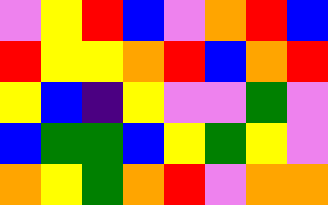[["violet", "yellow", "red", "blue", "violet", "orange", "red", "blue"], ["red", "yellow", "yellow", "orange", "red", "blue", "orange", "red"], ["yellow", "blue", "indigo", "yellow", "violet", "violet", "green", "violet"], ["blue", "green", "green", "blue", "yellow", "green", "yellow", "violet"], ["orange", "yellow", "green", "orange", "red", "violet", "orange", "orange"]]